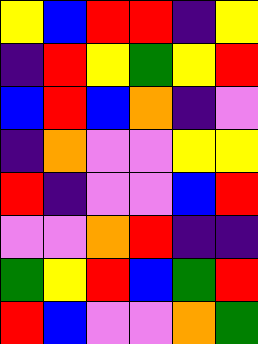[["yellow", "blue", "red", "red", "indigo", "yellow"], ["indigo", "red", "yellow", "green", "yellow", "red"], ["blue", "red", "blue", "orange", "indigo", "violet"], ["indigo", "orange", "violet", "violet", "yellow", "yellow"], ["red", "indigo", "violet", "violet", "blue", "red"], ["violet", "violet", "orange", "red", "indigo", "indigo"], ["green", "yellow", "red", "blue", "green", "red"], ["red", "blue", "violet", "violet", "orange", "green"]]